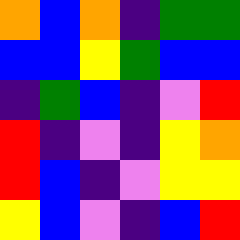[["orange", "blue", "orange", "indigo", "green", "green"], ["blue", "blue", "yellow", "green", "blue", "blue"], ["indigo", "green", "blue", "indigo", "violet", "red"], ["red", "indigo", "violet", "indigo", "yellow", "orange"], ["red", "blue", "indigo", "violet", "yellow", "yellow"], ["yellow", "blue", "violet", "indigo", "blue", "red"]]